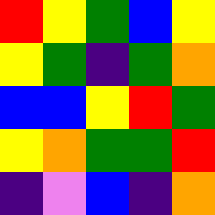[["red", "yellow", "green", "blue", "yellow"], ["yellow", "green", "indigo", "green", "orange"], ["blue", "blue", "yellow", "red", "green"], ["yellow", "orange", "green", "green", "red"], ["indigo", "violet", "blue", "indigo", "orange"]]